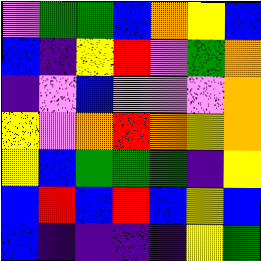[["violet", "green", "green", "blue", "orange", "yellow", "blue"], ["blue", "indigo", "yellow", "red", "violet", "green", "orange"], ["indigo", "violet", "blue", "violet", "violet", "violet", "orange"], ["yellow", "violet", "orange", "red", "orange", "yellow", "orange"], ["yellow", "blue", "green", "green", "green", "indigo", "yellow"], ["blue", "red", "blue", "red", "blue", "yellow", "blue"], ["blue", "indigo", "indigo", "indigo", "indigo", "yellow", "green"]]